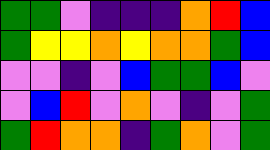[["green", "green", "violet", "indigo", "indigo", "indigo", "orange", "red", "blue"], ["green", "yellow", "yellow", "orange", "yellow", "orange", "orange", "green", "blue"], ["violet", "violet", "indigo", "violet", "blue", "green", "green", "blue", "violet"], ["violet", "blue", "red", "violet", "orange", "violet", "indigo", "violet", "green"], ["green", "red", "orange", "orange", "indigo", "green", "orange", "violet", "green"]]